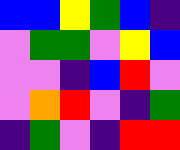[["blue", "blue", "yellow", "green", "blue", "indigo"], ["violet", "green", "green", "violet", "yellow", "blue"], ["violet", "violet", "indigo", "blue", "red", "violet"], ["violet", "orange", "red", "violet", "indigo", "green"], ["indigo", "green", "violet", "indigo", "red", "red"]]